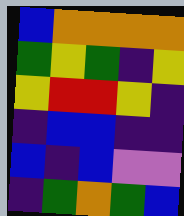[["blue", "orange", "orange", "orange", "orange"], ["green", "yellow", "green", "indigo", "yellow"], ["yellow", "red", "red", "yellow", "indigo"], ["indigo", "blue", "blue", "indigo", "indigo"], ["blue", "indigo", "blue", "violet", "violet"], ["indigo", "green", "orange", "green", "blue"]]